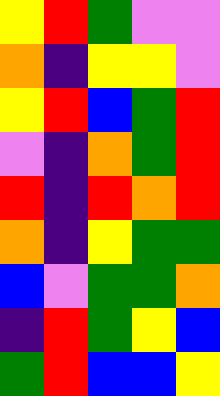[["yellow", "red", "green", "violet", "violet"], ["orange", "indigo", "yellow", "yellow", "violet"], ["yellow", "red", "blue", "green", "red"], ["violet", "indigo", "orange", "green", "red"], ["red", "indigo", "red", "orange", "red"], ["orange", "indigo", "yellow", "green", "green"], ["blue", "violet", "green", "green", "orange"], ["indigo", "red", "green", "yellow", "blue"], ["green", "red", "blue", "blue", "yellow"]]